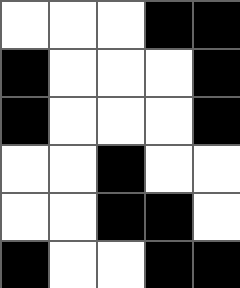[["white", "white", "white", "black", "black"], ["black", "white", "white", "white", "black"], ["black", "white", "white", "white", "black"], ["white", "white", "black", "white", "white"], ["white", "white", "black", "black", "white"], ["black", "white", "white", "black", "black"]]